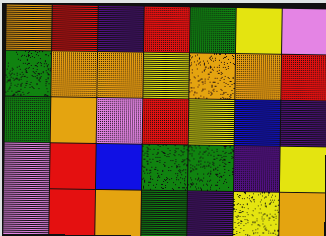[["orange", "red", "indigo", "red", "green", "yellow", "violet"], ["green", "orange", "orange", "yellow", "orange", "orange", "red"], ["green", "orange", "violet", "red", "yellow", "blue", "indigo"], ["violet", "red", "blue", "green", "green", "indigo", "yellow"], ["violet", "red", "orange", "green", "indigo", "yellow", "orange"]]